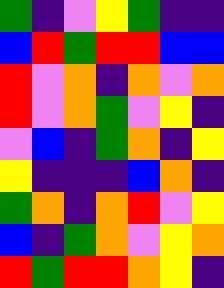[["green", "indigo", "violet", "yellow", "green", "indigo", "indigo"], ["blue", "red", "green", "red", "red", "blue", "blue"], ["red", "violet", "orange", "indigo", "orange", "violet", "orange"], ["red", "violet", "orange", "green", "violet", "yellow", "indigo"], ["violet", "blue", "indigo", "green", "orange", "indigo", "yellow"], ["yellow", "indigo", "indigo", "indigo", "blue", "orange", "indigo"], ["green", "orange", "indigo", "orange", "red", "violet", "yellow"], ["blue", "indigo", "green", "orange", "violet", "yellow", "orange"], ["red", "green", "red", "red", "orange", "yellow", "indigo"]]